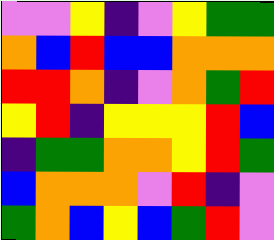[["violet", "violet", "yellow", "indigo", "violet", "yellow", "green", "green"], ["orange", "blue", "red", "blue", "blue", "orange", "orange", "orange"], ["red", "red", "orange", "indigo", "violet", "orange", "green", "red"], ["yellow", "red", "indigo", "yellow", "yellow", "yellow", "red", "blue"], ["indigo", "green", "green", "orange", "orange", "yellow", "red", "green"], ["blue", "orange", "orange", "orange", "violet", "red", "indigo", "violet"], ["green", "orange", "blue", "yellow", "blue", "green", "red", "violet"]]